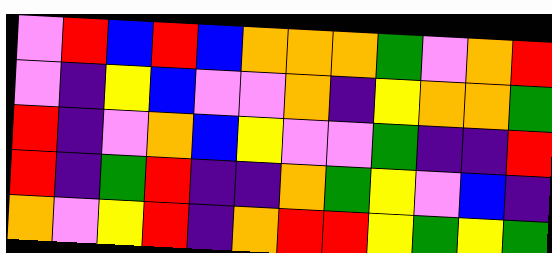[["violet", "red", "blue", "red", "blue", "orange", "orange", "orange", "green", "violet", "orange", "red"], ["violet", "indigo", "yellow", "blue", "violet", "violet", "orange", "indigo", "yellow", "orange", "orange", "green"], ["red", "indigo", "violet", "orange", "blue", "yellow", "violet", "violet", "green", "indigo", "indigo", "red"], ["red", "indigo", "green", "red", "indigo", "indigo", "orange", "green", "yellow", "violet", "blue", "indigo"], ["orange", "violet", "yellow", "red", "indigo", "orange", "red", "red", "yellow", "green", "yellow", "green"]]